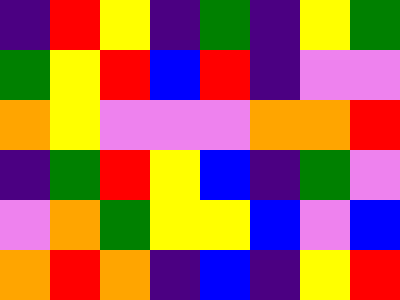[["indigo", "red", "yellow", "indigo", "green", "indigo", "yellow", "green"], ["green", "yellow", "red", "blue", "red", "indigo", "violet", "violet"], ["orange", "yellow", "violet", "violet", "violet", "orange", "orange", "red"], ["indigo", "green", "red", "yellow", "blue", "indigo", "green", "violet"], ["violet", "orange", "green", "yellow", "yellow", "blue", "violet", "blue"], ["orange", "red", "orange", "indigo", "blue", "indigo", "yellow", "red"]]